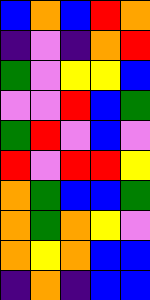[["blue", "orange", "blue", "red", "orange"], ["indigo", "violet", "indigo", "orange", "red"], ["green", "violet", "yellow", "yellow", "blue"], ["violet", "violet", "red", "blue", "green"], ["green", "red", "violet", "blue", "violet"], ["red", "violet", "red", "red", "yellow"], ["orange", "green", "blue", "blue", "green"], ["orange", "green", "orange", "yellow", "violet"], ["orange", "yellow", "orange", "blue", "blue"], ["indigo", "orange", "indigo", "blue", "blue"]]